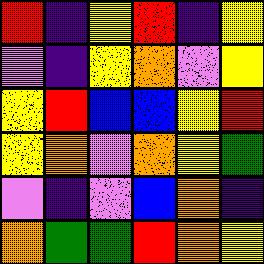[["red", "indigo", "yellow", "red", "indigo", "yellow"], ["violet", "indigo", "yellow", "orange", "violet", "yellow"], ["yellow", "red", "blue", "blue", "yellow", "red"], ["yellow", "orange", "violet", "orange", "yellow", "green"], ["violet", "indigo", "violet", "blue", "orange", "indigo"], ["orange", "green", "green", "red", "orange", "yellow"]]